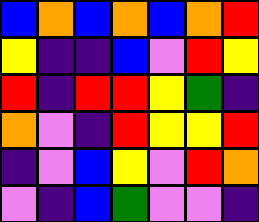[["blue", "orange", "blue", "orange", "blue", "orange", "red"], ["yellow", "indigo", "indigo", "blue", "violet", "red", "yellow"], ["red", "indigo", "red", "red", "yellow", "green", "indigo"], ["orange", "violet", "indigo", "red", "yellow", "yellow", "red"], ["indigo", "violet", "blue", "yellow", "violet", "red", "orange"], ["violet", "indigo", "blue", "green", "violet", "violet", "indigo"]]